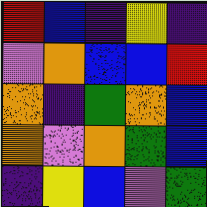[["red", "blue", "indigo", "yellow", "indigo"], ["violet", "orange", "blue", "blue", "red"], ["orange", "indigo", "green", "orange", "blue"], ["orange", "violet", "orange", "green", "blue"], ["indigo", "yellow", "blue", "violet", "green"]]